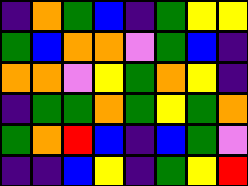[["indigo", "orange", "green", "blue", "indigo", "green", "yellow", "yellow"], ["green", "blue", "orange", "orange", "violet", "green", "blue", "indigo"], ["orange", "orange", "violet", "yellow", "green", "orange", "yellow", "indigo"], ["indigo", "green", "green", "orange", "green", "yellow", "green", "orange"], ["green", "orange", "red", "blue", "indigo", "blue", "green", "violet"], ["indigo", "indigo", "blue", "yellow", "indigo", "green", "yellow", "red"]]